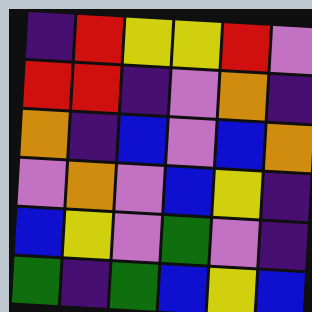[["indigo", "red", "yellow", "yellow", "red", "violet"], ["red", "red", "indigo", "violet", "orange", "indigo"], ["orange", "indigo", "blue", "violet", "blue", "orange"], ["violet", "orange", "violet", "blue", "yellow", "indigo"], ["blue", "yellow", "violet", "green", "violet", "indigo"], ["green", "indigo", "green", "blue", "yellow", "blue"]]